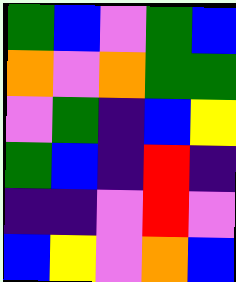[["green", "blue", "violet", "green", "blue"], ["orange", "violet", "orange", "green", "green"], ["violet", "green", "indigo", "blue", "yellow"], ["green", "blue", "indigo", "red", "indigo"], ["indigo", "indigo", "violet", "red", "violet"], ["blue", "yellow", "violet", "orange", "blue"]]